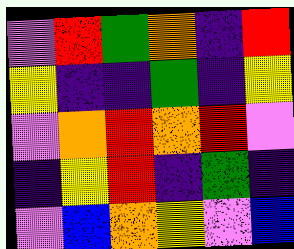[["violet", "red", "green", "orange", "indigo", "red"], ["yellow", "indigo", "indigo", "green", "indigo", "yellow"], ["violet", "orange", "red", "orange", "red", "violet"], ["indigo", "yellow", "red", "indigo", "green", "indigo"], ["violet", "blue", "orange", "yellow", "violet", "blue"]]